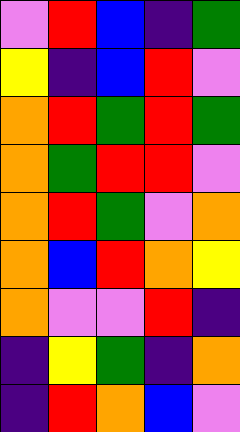[["violet", "red", "blue", "indigo", "green"], ["yellow", "indigo", "blue", "red", "violet"], ["orange", "red", "green", "red", "green"], ["orange", "green", "red", "red", "violet"], ["orange", "red", "green", "violet", "orange"], ["orange", "blue", "red", "orange", "yellow"], ["orange", "violet", "violet", "red", "indigo"], ["indigo", "yellow", "green", "indigo", "orange"], ["indigo", "red", "orange", "blue", "violet"]]